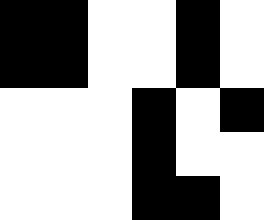[["black", "black", "white", "white", "black", "white"], ["black", "black", "white", "white", "black", "white"], ["white", "white", "white", "black", "white", "black"], ["white", "white", "white", "black", "white", "white"], ["white", "white", "white", "black", "black", "white"]]